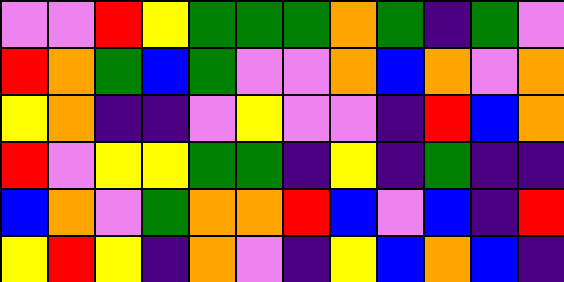[["violet", "violet", "red", "yellow", "green", "green", "green", "orange", "green", "indigo", "green", "violet"], ["red", "orange", "green", "blue", "green", "violet", "violet", "orange", "blue", "orange", "violet", "orange"], ["yellow", "orange", "indigo", "indigo", "violet", "yellow", "violet", "violet", "indigo", "red", "blue", "orange"], ["red", "violet", "yellow", "yellow", "green", "green", "indigo", "yellow", "indigo", "green", "indigo", "indigo"], ["blue", "orange", "violet", "green", "orange", "orange", "red", "blue", "violet", "blue", "indigo", "red"], ["yellow", "red", "yellow", "indigo", "orange", "violet", "indigo", "yellow", "blue", "orange", "blue", "indigo"]]